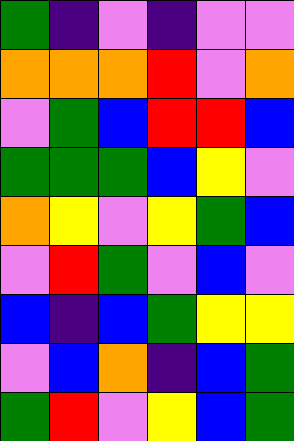[["green", "indigo", "violet", "indigo", "violet", "violet"], ["orange", "orange", "orange", "red", "violet", "orange"], ["violet", "green", "blue", "red", "red", "blue"], ["green", "green", "green", "blue", "yellow", "violet"], ["orange", "yellow", "violet", "yellow", "green", "blue"], ["violet", "red", "green", "violet", "blue", "violet"], ["blue", "indigo", "blue", "green", "yellow", "yellow"], ["violet", "blue", "orange", "indigo", "blue", "green"], ["green", "red", "violet", "yellow", "blue", "green"]]